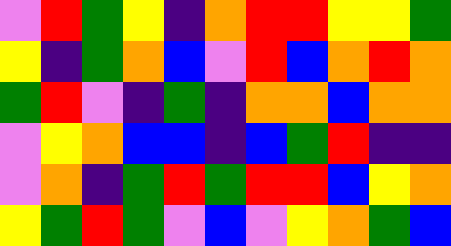[["violet", "red", "green", "yellow", "indigo", "orange", "red", "red", "yellow", "yellow", "green"], ["yellow", "indigo", "green", "orange", "blue", "violet", "red", "blue", "orange", "red", "orange"], ["green", "red", "violet", "indigo", "green", "indigo", "orange", "orange", "blue", "orange", "orange"], ["violet", "yellow", "orange", "blue", "blue", "indigo", "blue", "green", "red", "indigo", "indigo"], ["violet", "orange", "indigo", "green", "red", "green", "red", "red", "blue", "yellow", "orange"], ["yellow", "green", "red", "green", "violet", "blue", "violet", "yellow", "orange", "green", "blue"]]